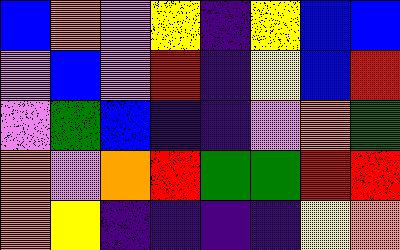[["blue", "orange", "violet", "yellow", "indigo", "yellow", "blue", "blue"], ["violet", "blue", "violet", "red", "indigo", "yellow", "blue", "red"], ["violet", "green", "blue", "indigo", "indigo", "violet", "orange", "green"], ["orange", "violet", "orange", "red", "green", "green", "red", "red"], ["orange", "yellow", "indigo", "indigo", "indigo", "indigo", "yellow", "orange"]]